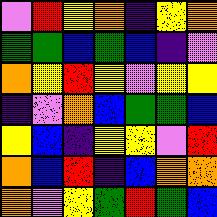[["violet", "red", "yellow", "orange", "indigo", "yellow", "orange"], ["green", "green", "blue", "green", "blue", "indigo", "violet"], ["orange", "yellow", "red", "yellow", "violet", "yellow", "yellow"], ["indigo", "violet", "orange", "blue", "green", "green", "blue"], ["yellow", "blue", "indigo", "yellow", "yellow", "violet", "red"], ["orange", "blue", "red", "indigo", "blue", "orange", "orange"], ["orange", "violet", "yellow", "green", "red", "green", "blue"]]